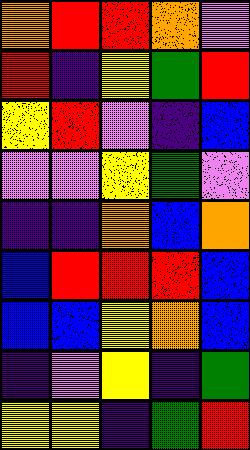[["orange", "red", "red", "orange", "violet"], ["red", "indigo", "yellow", "green", "red"], ["yellow", "red", "violet", "indigo", "blue"], ["violet", "violet", "yellow", "green", "violet"], ["indigo", "indigo", "orange", "blue", "orange"], ["blue", "red", "red", "red", "blue"], ["blue", "blue", "yellow", "orange", "blue"], ["indigo", "violet", "yellow", "indigo", "green"], ["yellow", "yellow", "indigo", "green", "red"]]